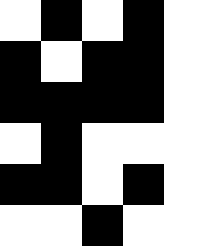[["white", "black", "white", "black", "white"], ["black", "white", "black", "black", "white"], ["black", "black", "black", "black", "white"], ["white", "black", "white", "white", "white"], ["black", "black", "white", "black", "white"], ["white", "white", "black", "white", "white"]]